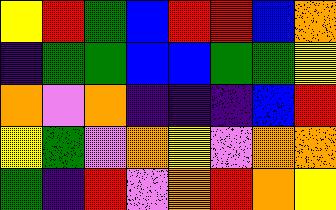[["yellow", "red", "green", "blue", "red", "red", "blue", "orange"], ["indigo", "green", "green", "blue", "blue", "green", "green", "yellow"], ["orange", "violet", "orange", "indigo", "indigo", "indigo", "blue", "red"], ["yellow", "green", "violet", "orange", "yellow", "violet", "orange", "orange"], ["green", "indigo", "red", "violet", "orange", "red", "orange", "yellow"]]